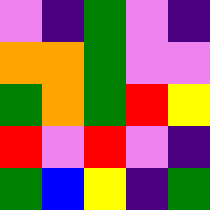[["violet", "indigo", "green", "violet", "indigo"], ["orange", "orange", "green", "violet", "violet"], ["green", "orange", "green", "red", "yellow"], ["red", "violet", "red", "violet", "indigo"], ["green", "blue", "yellow", "indigo", "green"]]